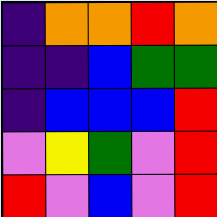[["indigo", "orange", "orange", "red", "orange"], ["indigo", "indigo", "blue", "green", "green"], ["indigo", "blue", "blue", "blue", "red"], ["violet", "yellow", "green", "violet", "red"], ["red", "violet", "blue", "violet", "red"]]